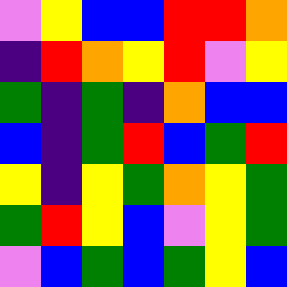[["violet", "yellow", "blue", "blue", "red", "red", "orange"], ["indigo", "red", "orange", "yellow", "red", "violet", "yellow"], ["green", "indigo", "green", "indigo", "orange", "blue", "blue"], ["blue", "indigo", "green", "red", "blue", "green", "red"], ["yellow", "indigo", "yellow", "green", "orange", "yellow", "green"], ["green", "red", "yellow", "blue", "violet", "yellow", "green"], ["violet", "blue", "green", "blue", "green", "yellow", "blue"]]